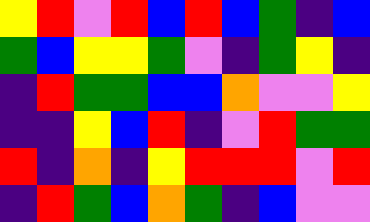[["yellow", "red", "violet", "red", "blue", "red", "blue", "green", "indigo", "blue"], ["green", "blue", "yellow", "yellow", "green", "violet", "indigo", "green", "yellow", "indigo"], ["indigo", "red", "green", "green", "blue", "blue", "orange", "violet", "violet", "yellow"], ["indigo", "indigo", "yellow", "blue", "red", "indigo", "violet", "red", "green", "green"], ["red", "indigo", "orange", "indigo", "yellow", "red", "red", "red", "violet", "red"], ["indigo", "red", "green", "blue", "orange", "green", "indigo", "blue", "violet", "violet"]]